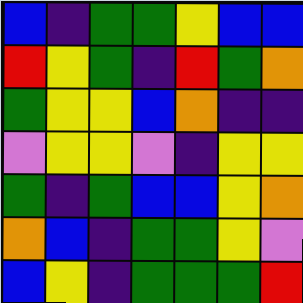[["blue", "indigo", "green", "green", "yellow", "blue", "blue"], ["red", "yellow", "green", "indigo", "red", "green", "orange"], ["green", "yellow", "yellow", "blue", "orange", "indigo", "indigo"], ["violet", "yellow", "yellow", "violet", "indigo", "yellow", "yellow"], ["green", "indigo", "green", "blue", "blue", "yellow", "orange"], ["orange", "blue", "indigo", "green", "green", "yellow", "violet"], ["blue", "yellow", "indigo", "green", "green", "green", "red"]]